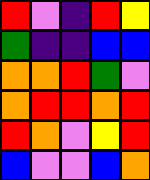[["red", "violet", "indigo", "red", "yellow"], ["green", "indigo", "indigo", "blue", "blue"], ["orange", "orange", "red", "green", "violet"], ["orange", "red", "red", "orange", "red"], ["red", "orange", "violet", "yellow", "red"], ["blue", "violet", "violet", "blue", "orange"]]